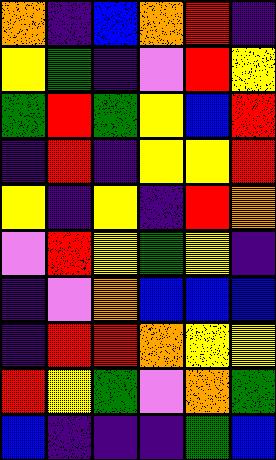[["orange", "indigo", "blue", "orange", "red", "indigo"], ["yellow", "green", "indigo", "violet", "red", "yellow"], ["green", "red", "green", "yellow", "blue", "red"], ["indigo", "red", "indigo", "yellow", "yellow", "red"], ["yellow", "indigo", "yellow", "indigo", "red", "orange"], ["violet", "red", "yellow", "green", "yellow", "indigo"], ["indigo", "violet", "orange", "blue", "blue", "blue"], ["indigo", "red", "red", "orange", "yellow", "yellow"], ["red", "yellow", "green", "violet", "orange", "green"], ["blue", "indigo", "indigo", "indigo", "green", "blue"]]